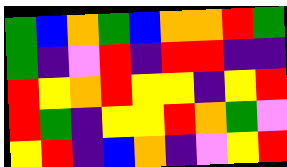[["green", "blue", "orange", "green", "blue", "orange", "orange", "red", "green"], ["green", "indigo", "violet", "red", "indigo", "red", "red", "indigo", "indigo"], ["red", "yellow", "orange", "red", "yellow", "yellow", "indigo", "yellow", "red"], ["red", "green", "indigo", "yellow", "yellow", "red", "orange", "green", "violet"], ["yellow", "red", "indigo", "blue", "orange", "indigo", "violet", "yellow", "red"]]